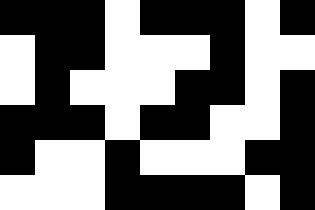[["black", "black", "black", "white", "black", "black", "black", "white", "black"], ["white", "black", "black", "white", "white", "white", "black", "white", "white"], ["white", "black", "white", "white", "white", "black", "black", "white", "black"], ["black", "black", "black", "white", "black", "black", "white", "white", "black"], ["black", "white", "white", "black", "white", "white", "white", "black", "black"], ["white", "white", "white", "black", "black", "black", "black", "white", "black"]]